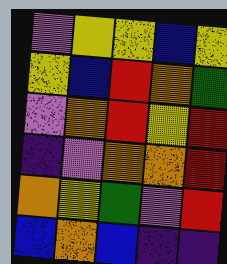[["violet", "yellow", "yellow", "blue", "yellow"], ["yellow", "blue", "red", "orange", "green"], ["violet", "orange", "red", "yellow", "red"], ["indigo", "violet", "orange", "orange", "red"], ["orange", "yellow", "green", "violet", "red"], ["blue", "orange", "blue", "indigo", "indigo"]]